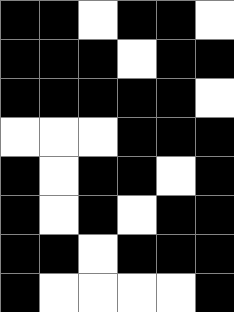[["black", "black", "white", "black", "black", "white"], ["black", "black", "black", "white", "black", "black"], ["black", "black", "black", "black", "black", "white"], ["white", "white", "white", "black", "black", "black"], ["black", "white", "black", "black", "white", "black"], ["black", "white", "black", "white", "black", "black"], ["black", "black", "white", "black", "black", "black"], ["black", "white", "white", "white", "white", "black"]]